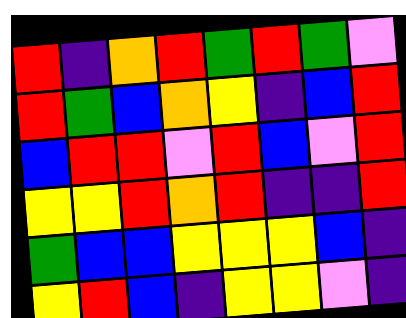[["red", "indigo", "orange", "red", "green", "red", "green", "violet"], ["red", "green", "blue", "orange", "yellow", "indigo", "blue", "red"], ["blue", "red", "red", "violet", "red", "blue", "violet", "red"], ["yellow", "yellow", "red", "orange", "red", "indigo", "indigo", "red"], ["green", "blue", "blue", "yellow", "yellow", "yellow", "blue", "indigo"], ["yellow", "red", "blue", "indigo", "yellow", "yellow", "violet", "indigo"]]